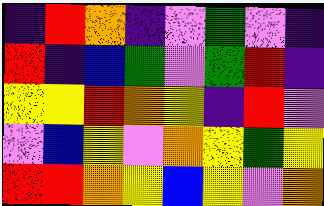[["indigo", "red", "orange", "indigo", "violet", "green", "violet", "indigo"], ["red", "indigo", "blue", "green", "violet", "green", "red", "indigo"], ["yellow", "yellow", "red", "orange", "yellow", "indigo", "red", "violet"], ["violet", "blue", "yellow", "violet", "orange", "yellow", "green", "yellow"], ["red", "red", "orange", "yellow", "blue", "yellow", "violet", "orange"]]